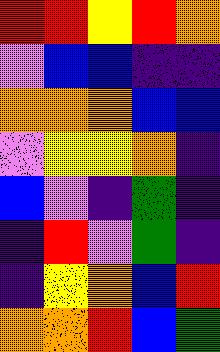[["red", "red", "yellow", "red", "orange"], ["violet", "blue", "blue", "indigo", "indigo"], ["orange", "orange", "orange", "blue", "blue"], ["violet", "yellow", "yellow", "orange", "indigo"], ["blue", "violet", "indigo", "green", "indigo"], ["indigo", "red", "violet", "green", "indigo"], ["indigo", "yellow", "orange", "blue", "red"], ["orange", "orange", "red", "blue", "green"]]